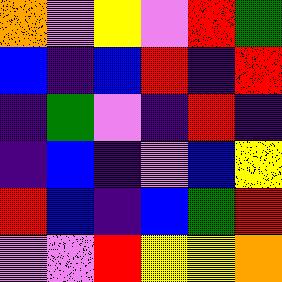[["orange", "violet", "yellow", "violet", "red", "green"], ["blue", "indigo", "blue", "red", "indigo", "red"], ["indigo", "green", "violet", "indigo", "red", "indigo"], ["indigo", "blue", "indigo", "violet", "blue", "yellow"], ["red", "blue", "indigo", "blue", "green", "red"], ["violet", "violet", "red", "yellow", "yellow", "orange"]]